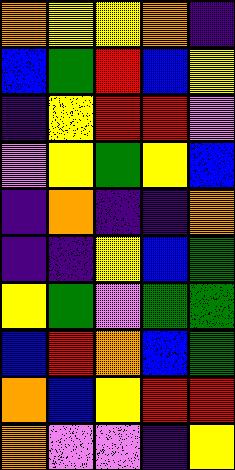[["orange", "yellow", "yellow", "orange", "indigo"], ["blue", "green", "red", "blue", "yellow"], ["indigo", "yellow", "red", "red", "violet"], ["violet", "yellow", "green", "yellow", "blue"], ["indigo", "orange", "indigo", "indigo", "orange"], ["indigo", "indigo", "yellow", "blue", "green"], ["yellow", "green", "violet", "green", "green"], ["blue", "red", "orange", "blue", "green"], ["orange", "blue", "yellow", "red", "red"], ["orange", "violet", "violet", "indigo", "yellow"]]